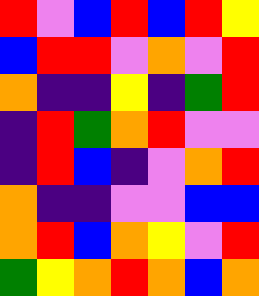[["red", "violet", "blue", "red", "blue", "red", "yellow"], ["blue", "red", "red", "violet", "orange", "violet", "red"], ["orange", "indigo", "indigo", "yellow", "indigo", "green", "red"], ["indigo", "red", "green", "orange", "red", "violet", "violet"], ["indigo", "red", "blue", "indigo", "violet", "orange", "red"], ["orange", "indigo", "indigo", "violet", "violet", "blue", "blue"], ["orange", "red", "blue", "orange", "yellow", "violet", "red"], ["green", "yellow", "orange", "red", "orange", "blue", "orange"]]